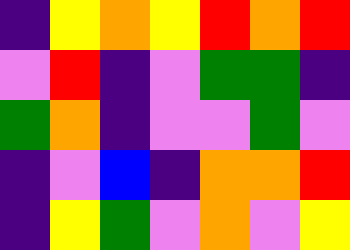[["indigo", "yellow", "orange", "yellow", "red", "orange", "red"], ["violet", "red", "indigo", "violet", "green", "green", "indigo"], ["green", "orange", "indigo", "violet", "violet", "green", "violet"], ["indigo", "violet", "blue", "indigo", "orange", "orange", "red"], ["indigo", "yellow", "green", "violet", "orange", "violet", "yellow"]]